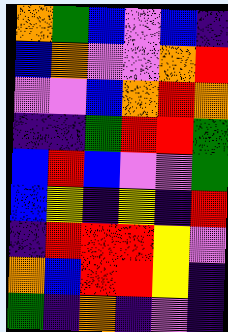[["orange", "green", "blue", "violet", "blue", "indigo"], ["blue", "orange", "violet", "violet", "orange", "red"], ["violet", "violet", "blue", "orange", "red", "orange"], ["indigo", "indigo", "green", "red", "red", "green"], ["blue", "red", "blue", "violet", "violet", "green"], ["blue", "yellow", "indigo", "yellow", "indigo", "red"], ["indigo", "red", "red", "red", "yellow", "violet"], ["orange", "blue", "red", "red", "yellow", "indigo"], ["green", "indigo", "orange", "indigo", "violet", "indigo"]]